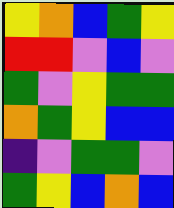[["yellow", "orange", "blue", "green", "yellow"], ["red", "red", "violet", "blue", "violet"], ["green", "violet", "yellow", "green", "green"], ["orange", "green", "yellow", "blue", "blue"], ["indigo", "violet", "green", "green", "violet"], ["green", "yellow", "blue", "orange", "blue"]]